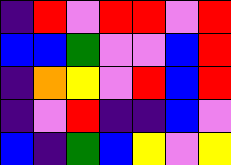[["indigo", "red", "violet", "red", "red", "violet", "red"], ["blue", "blue", "green", "violet", "violet", "blue", "red"], ["indigo", "orange", "yellow", "violet", "red", "blue", "red"], ["indigo", "violet", "red", "indigo", "indigo", "blue", "violet"], ["blue", "indigo", "green", "blue", "yellow", "violet", "yellow"]]